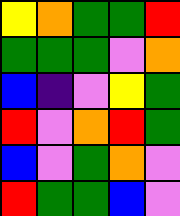[["yellow", "orange", "green", "green", "red"], ["green", "green", "green", "violet", "orange"], ["blue", "indigo", "violet", "yellow", "green"], ["red", "violet", "orange", "red", "green"], ["blue", "violet", "green", "orange", "violet"], ["red", "green", "green", "blue", "violet"]]